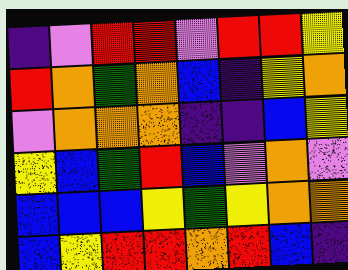[["indigo", "violet", "red", "red", "violet", "red", "red", "yellow"], ["red", "orange", "green", "orange", "blue", "indigo", "yellow", "orange"], ["violet", "orange", "orange", "orange", "indigo", "indigo", "blue", "yellow"], ["yellow", "blue", "green", "red", "blue", "violet", "orange", "violet"], ["blue", "blue", "blue", "yellow", "green", "yellow", "orange", "orange"], ["blue", "yellow", "red", "red", "orange", "red", "blue", "indigo"]]